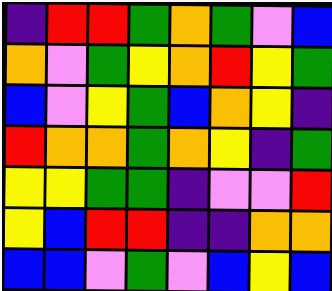[["indigo", "red", "red", "green", "orange", "green", "violet", "blue"], ["orange", "violet", "green", "yellow", "orange", "red", "yellow", "green"], ["blue", "violet", "yellow", "green", "blue", "orange", "yellow", "indigo"], ["red", "orange", "orange", "green", "orange", "yellow", "indigo", "green"], ["yellow", "yellow", "green", "green", "indigo", "violet", "violet", "red"], ["yellow", "blue", "red", "red", "indigo", "indigo", "orange", "orange"], ["blue", "blue", "violet", "green", "violet", "blue", "yellow", "blue"]]